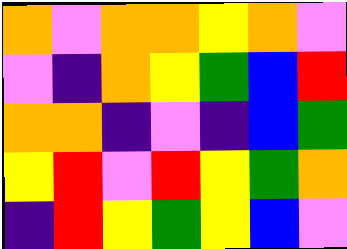[["orange", "violet", "orange", "orange", "yellow", "orange", "violet"], ["violet", "indigo", "orange", "yellow", "green", "blue", "red"], ["orange", "orange", "indigo", "violet", "indigo", "blue", "green"], ["yellow", "red", "violet", "red", "yellow", "green", "orange"], ["indigo", "red", "yellow", "green", "yellow", "blue", "violet"]]